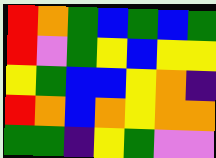[["red", "orange", "green", "blue", "green", "blue", "green"], ["red", "violet", "green", "yellow", "blue", "yellow", "yellow"], ["yellow", "green", "blue", "blue", "yellow", "orange", "indigo"], ["red", "orange", "blue", "orange", "yellow", "orange", "orange"], ["green", "green", "indigo", "yellow", "green", "violet", "violet"]]